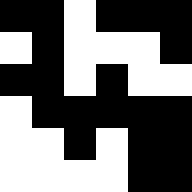[["black", "black", "white", "black", "black", "black"], ["white", "black", "white", "white", "white", "black"], ["black", "black", "white", "black", "white", "white"], ["white", "black", "black", "black", "black", "black"], ["white", "white", "black", "white", "black", "black"], ["white", "white", "white", "white", "black", "black"]]